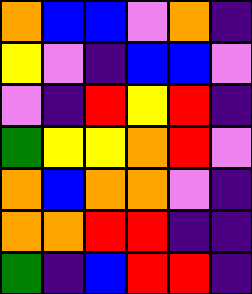[["orange", "blue", "blue", "violet", "orange", "indigo"], ["yellow", "violet", "indigo", "blue", "blue", "violet"], ["violet", "indigo", "red", "yellow", "red", "indigo"], ["green", "yellow", "yellow", "orange", "red", "violet"], ["orange", "blue", "orange", "orange", "violet", "indigo"], ["orange", "orange", "red", "red", "indigo", "indigo"], ["green", "indigo", "blue", "red", "red", "indigo"]]